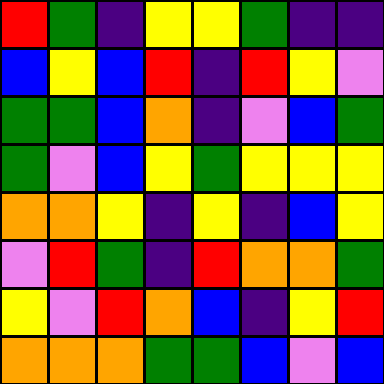[["red", "green", "indigo", "yellow", "yellow", "green", "indigo", "indigo"], ["blue", "yellow", "blue", "red", "indigo", "red", "yellow", "violet"], ["green", "green", "blue", "orange", "indigo", "violet", "blue", "green"], ["green", "violet", "blue", "yellow", "green", "yellow", "yellow", "yellow"], ["orange", "orange", "yellow", "indigo", "yellow", "indigo", "blue", "yellow"], ["violet", "red", "green", "indigo", "red", "orange", "orange", "green"], ["yellow", "violet", "red", "orange", "blue", "indigo", "yellow", "red"], ["orange", "orange", "orange", "green", "green", "blue", "violet", "blue"]]